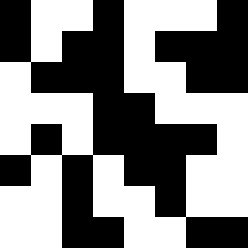[["black", "white", "white", "black", "white", "white", "white", "black"], ["black", "white", "black", "black", "white", "black", "black", "black"], ["white", "black", "black", "black", "white", "white", "black", "black"], ["white", "white", "white", "black", "black", "white", "white", "white"], ["white", "black", "white", "black", "black", "black", "black", "white"], ["black", "white", "black", "white", "black", "black", "white", "white"], ["white", "white", "black", "white", "white", "black", "white", "white"], ["white", "white", "black", "black", "white", "white", "black", "black"]]